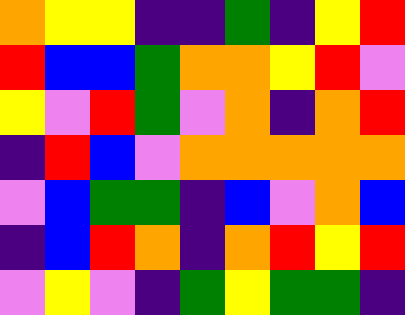[["orange", "yellow", "yellow", "indigo", "indigo", "green", "indigo", "yellow", "red"], ["red", "blue", "blue", "green", "orange", "orange", "yellow", "red", "violet"], ["yellow", "violet", "red", "green", "violet", "orange", "indigo", "orange", "red"], ["indigo", "red", "blue", "violet", "orange", "orange", "orange", "orange", "orange"], ["violet", "blue", "green", "green", "indigo", "blue", "violet", "orange", "blue"], ["indigo", "blue", "red", "orange", "indigo", "orange", "red", "yellow", "red"], ["violet", "yellow", "violet", "indigo", "green", "yellow", "green", "green", "indigo"]]